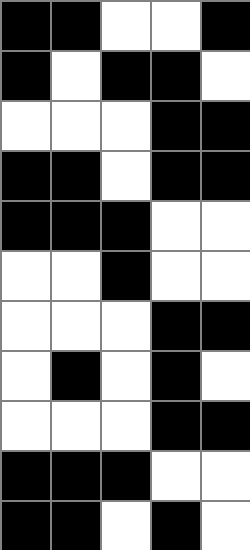[["black", "black", "white", "white", "black"], ["black", "white", "black", "black", "white"], ["white", "white", "white", "black", "black"], ["black", "black", "white", "black", "black"], ["black", "black", "black", "white", "white"], ["white", "white", "black", "white", "white"], ["white", "white", "white", "black", "black"], ["white", "black", "white", "black", "white"], ["white", "white", "white", "black", "black"], ["black", "black", "black", "white", "white"], ["black", "black", "white", "black", "white"]]